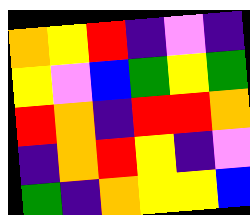[["orange", "yellow", "red", "indigo", "violet", "indigo"], ["yellow", "violet", "blue", "green", "yellow", "green"], ["red", "orange", "indigo", "red", "red", "orange"], ["indigo", "orange", "red", "yellow", "indigo", "violet"], ["green", "indigo", "orange", "yellow", "yellow", "blue"]]